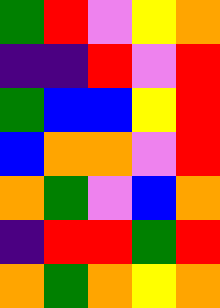[["green", "red", "violet", "yellow", "orange"], ["indigo", "indigo", "red", "violet", "red"], ["green", "blue", "blue", "yellow", "red"], ["blue", "orange", "orange", "violet", "red"], ["orange", "green", "violet", "blue", "orange"], ["indigo", "red", "red", "green", "red"], ["orange", "green", "orange", "yellow", "orange"]]